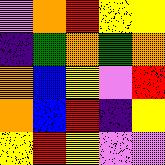[["violet", "orange", "red", "yellow", "yellow"], ["indigo", "green", "orange", "green", "orange"], ["orange", "blue", "yellow", "violet", "red"], ["orange", "blue", "red", "indigo", "yellow"], ["yellow", "red", "yellow", "violet", "violet"]]